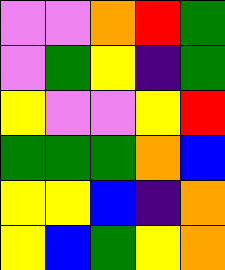[["violet", "violet", "orange", "red", "green"], ["violet", "green", "yellow", "indigo", "green"], ["yellow", "violet", "violet", "yellow", "red"], ["green", "green", "green", "orange", "blue"], ["yellow", "yellow", "blue", "indigo", "orange"], ["yellow", "blue", "green", "yellow", "orange"]]